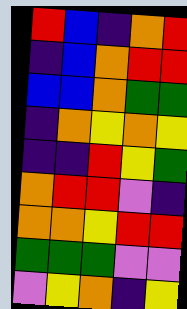[["red", "blue", "indigo", "orange", "red"], ["indigo", "blue", "orange", "red", "red"], ["blue", "blue", "orange", "green", "green"], ["indigo", "orange", "yellow", "orange", "yellow"], ["indigo", "indigo", "red", "yellow", "green"], ["orange", "red", "red", "violet", "indigo"], ["orange", "orange", "yellow", "red", "red"], ["green", "green", "green", "violet", "violet"], ["violet", "yellow", "orange", "indigo", "yellow"]]